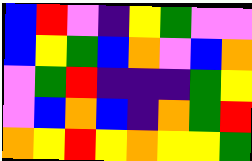[["blue", "red", "violet", "indigo", "yellow", "green", "violet", "violet"], ["blue", "yellow", "green", "blue", "orange", "violet", "blue", "orange"], ["violet", "green", "red", "indigo", "indigo", "indigo", "green", "yellow"], ["violet", "blue", "orange", "blue", "indigo", "orange", "green", "red"], ["orange", "yellow", "red", "yellow", "orange", "yellow", "yellow", "green"]]